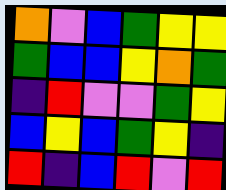[["orange", "violet", "blue", "green", "yellow", "yellow"], ["green", "blue", "blue", "yellow", "orange", "green"], ["indigo", "red", "violet", "violet", "green", "yellow"], ["blue", "yellow", "blue", "green", "yellow", "indigo"], ["red", "indigo", "blue", "red", "violet", "red"]]